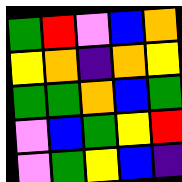[["green", "red", "violet", "blue", "orange"], ["yellow", "orange", "indigo", "orange", "yellow"], ["green", "green", "orange", "blue", "green"], ["violet", "blue", "green", "yellow", "red"], ["violet", "green", "yellow", "blue", "indigo"]]